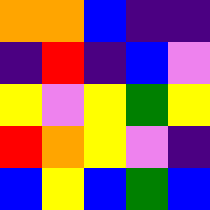[["orange", "orange", "blue", "indigo", "indigo"], ["indigo", "red", "indigo", "blue", "violet"], ["yellow", "violet", "yellow", "green", "yellow"], ["red", "orange", "yellow", "violet", "indigo"], ["blue", "yellow", "blue", "green", "blue"]]